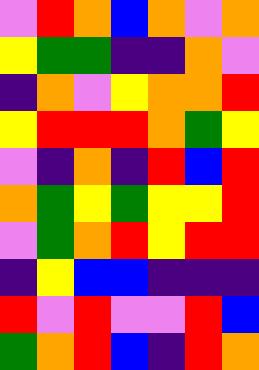[["violet", "red", "orange", "blue", "orange", "violet", "orange"], ["yellow", "green", "green", "indigo", "indigo", "orange", "violet"], ["indigo", "orange", "violet", "yellow", "orange", "orange", "red"], ["yellow", "red", "red", "red", "orange", "green", "yellow"], ["violet", "indigo", "orange", "indigo", "red", "blue", "red"], ["orange", "green", "yellow", "green", "yellow", "yellow", "red"], ["violet", "green", "orange", "red", "yellow", "red", "red"], ["indigo", "yellow", "blue", "blue", "indigo", "indigo", "indigo"], ["red", "violet", "red", "violet", "violet", "red", "blue"], ["green", "orange", "red", "blue", "indigo", "red", "orange"]]